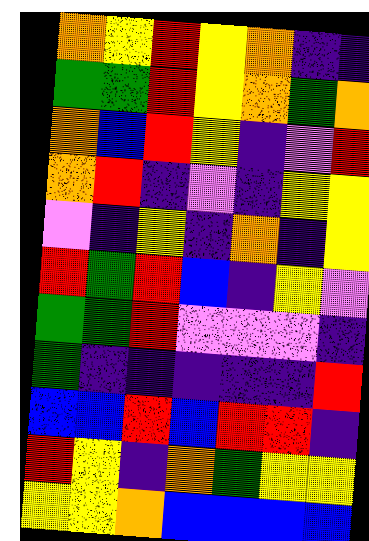[["orange", "yellow", "red", "yellow", "orange", "indigo", "indigo"], ["green", "green", "red", "yellow", "orange", "green", "orange"], ["orange", "blue", "red", "yellow", "indigo", "violet", "red"], ["orange", "red", "indigo", "violet", "indigo", "yellow", "yellow"], ["violet", "indigo", "yellow", "indigo", "orange", "indigo", "yellow"], ["red", "green", "red", "blue", "indigo", "yellow", "violet"], ["green", "green", "red", "violet", "violet", "violet", "indigo"], ["green", "indigo", "indigo", "indigo", "indigo", "indigo", "red"], ["blue", "blue", "red", "blue", "red", "red", "indigo"], ["red", "yellow", "indigo", "orange", "green", "yellow", "yellow"], ["yellow", "yellow", "orange", "blue", "blue", "blue", "blue"]]